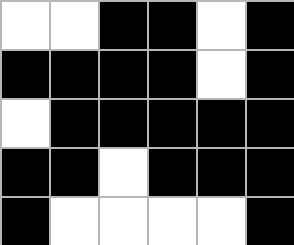[["white", "white", "black", "black", "white", "black"], ["black", "black", "black", "black", "white", "black"], ["white", "black", "black", "black", "black", "black"], ["black", "black", "white", "black", "black", "black"], ["black", "white", "white", "white", "white", "black"]]